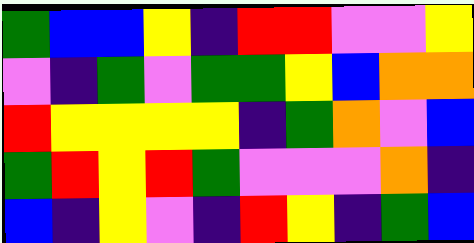[["green", "blue", "blue", "yellow", "indigo", "red", "red", "violet", "violet", "yellow"], ["violet", "indigo", "green", "violet", "green", "green", "yellow", "blue", "orange", "orange"], ["red", "yellow", "yellow", "yellow", "yellow", "indigo", "green", "orange", "violet", "blue"], ["green", "red", "yellow", "red", "green", "violet", "violet", "violet", "orange", "indigo"], ["blue", "indigo", "yellow", "violet", "indigo", "red", "yellow", "indigo", "green", "blue"]]